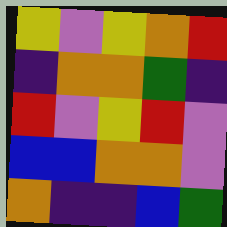[["yellow", "violet", "yellow", "orange", "red"], ["indigo", "orange", "orange", "green", "indigo"], ["red", "violet", "yellow", "red", "violet"], ["blue", "blue", "orange", "orange", "violet"], ["orange", "indigo", "indigo", "blue", "green"]]